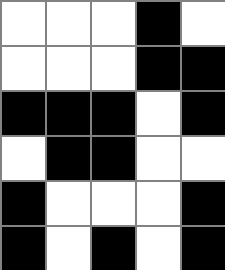[["white", "white", "white", "black", "white"], ["white", "white", "white", "black", "black"], ["black", "black", "black", "white", "black"], ["white", "black", "black", "white", "white"], ["black", "white", "white", "white", "black"], ["black", "white", "black", "white", "black"]]